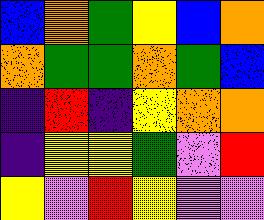[["blue", "orange", "green", "yellow", "blue", "orange"], ["orange", "green", "green", "orange", "green", "blue"], ["indigo", "red", "indigo", "yellow", "orange", "orange"], ["indigo", "yellow", "yellow", "green", "violet", "red"], ["yellow", "violet", "red", "yellow", "violet", "violet"]]